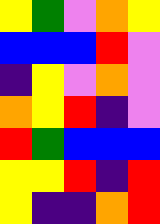[["yellow", "green", "violet", "orange", "yellow"], ["blue", "blue", "blue", "red", "violet"], ["indigo", "yellow", "violet", "orange", "violet"], ["orange", "yellow", "red", "indigo", "violet"], ["red", "green", "blue", "blue", "blue"], ["yellow", "yellow", "red", "indigo", "red"], ["yellow", "indigo", "indigo", "orange", "red"]]